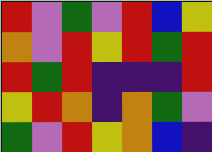[["red", "violet", "green", "violet", "red", "blue", "yellow"], ["orange", "violet", "red", "yellow", "red", "green", "red"], ["red", "green", "red", "indigo", "indigo", "indigo", "red"], ["yellow", "red", "orange", "indigo", "orange", "green", "violet"], ["green", "violet", "red", "yellow", "orange", "blue", "indigo"]]